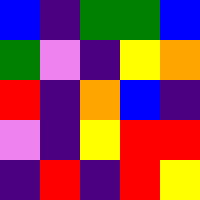[["blue", "indigo", "green", "green", "blue"], ["green", "violet", "indigo", "yellow", "orange"], ["red", "indigo", "orange", "blue", "indigo"], ["violet", "indigo", "yellow", "red", "red"], ["indigo", "red", "indigo", "red", "yellow"]]